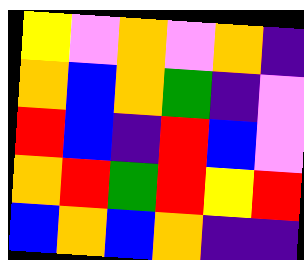[["yellow", "violet", "orange", "violet", "orange", "indigo"], ["orange", "blue", "orange", "green", "indigo", "violet"], ["red", "blue", "indigo", "red", "blue", "violet"], ["orange", "red", "green", "red", "yellow", "red"], ["blue", "orange", "blue", "orange", "indigo", "indigo"]]